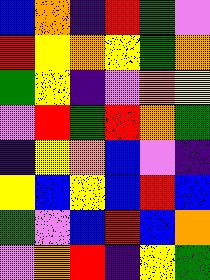[["blue", "orange", "indigo", "red", "green", "violet"], ["red", "yellow", "orange", "yellow", "green", "orange"], ["green", "yellow", "indigo", "violet", "orange", "yellow"], ["violet", "red", "green", "red", "orange", "green"], ["indigo", "yellow", "orange", "blue", "violet", "indigo"], ["yellow", "blue", "yellow", "blue", "red", "blue"], ["green", "violet", "blue", "red", "blue", "orange"], ["violet", "orange", "red", "indigo", "yellow", "green"]]